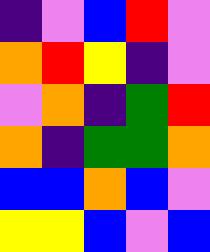[["indigo", "violet", "blue", "red", "violet"], ["orange", "red", "yellow", "indigo", "violet"], ["violet", "orange", "indigo", "green", "red"], ["orange", "indigo", "green", "green", "orange"], ["blue", "blue", "orange", "blue", "violet"], ["yellow", "yellow", "blue", "violet", "blue"]]